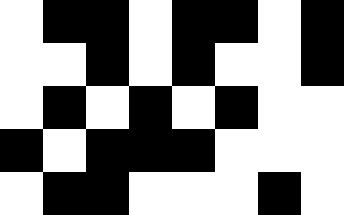[["white", "black", "black", "white", "black", "black", "white", "black"], ["white", "white", "black", "white", "black", "white", "white", "black"], ["white", "black", "white", "black", "white", "black", "white", "white"], ["black", "white", "black", "black", "black", "white", "white", "white"], ["white", "black", "black", "white", "white", "white", "black", "white"]]